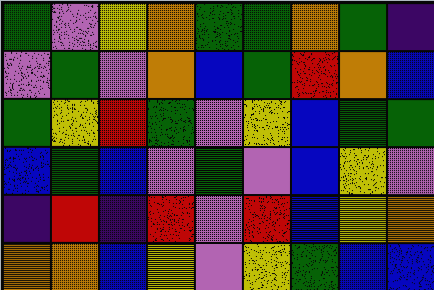[["green", "violet", "yellow", "orange", "green", "green", "orange", "green", "indigo"], ["violet", "green", "violet", "orange", "blue", "green", "red", "orange", "blue"], ["green", "yellow", "red", "green", "violet", "yellow", "blue", "green", "green"], ["blue", "green", "blue", "violet", "green", "violet", "blue", "yellow", "violet"], ["indigo", "red", "indigo", "red", "violet", "red", "blue", "yellow", "orange"], ["orange", "orange", "blue", "yellow", "violet", "yellow", "green", "blue", "blue"]]